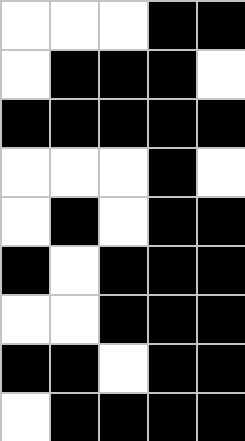[["white", "white", "white", "black", "black"], ["white", "black", "black", "black", "white"], ["black", "black", "black", "black", "black"], ["white", "white", "white", "black", "white"], ["white", "black", "white", "black", "black"], ["black", "white", "black", "black", "black"], ["white", "white", "black", "black", "black"], ["black", "black", "white", "black", "black"], ["white", "black", "black", "black", "black"]]